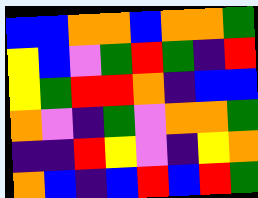[["blue", "blue", "orange", "orange", "blue", "orange", "orange", "green"], ["yellow", "blue", "violet", "green", "red", "green", "indigo", "red"], ["yellow", "green", "red", "red", "orange", "indigo", "blue", "blue"], ["orange", "violet", "indigo", "green", "violet", "orange", "orange", "green"], ["indigo", "indigo", "red", "yellow", "violet", "indigo", "yellow", "orange"], ["orange", "blue", "indigo", "blue", "red", "blue", "red", "green"]]